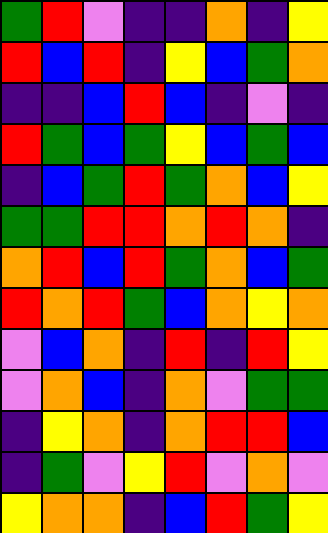[["green", "red", "violet", "indigo", "indigo", "orange", "indigo", "yellow"], ["red", "blue", "red", "indigo", "yellow", "blue", "green", "orange"], ["indigo", "indigo", "blue", "red", "blue", "indigo", "violet", "indigo"], ["red", "green", "blue", "green", "yellow", "blue", "green", "blue"], ["indigo", "blue", "green", "red", "green", "orange", "blue", "yellow"], ["green", "green", "red", "red", "orange", "red", "orange", "indigo"], ["orange", "red", "blue", "red", "green", "orange", "blue", "green"], ["red", "orange", "red", "green", "blue", "orange", "yellow", "orange"], ["violet", "blue", "orange", "indigo", "red", "indigo", "red", "yellow"], ["violet", "orange", "blue", "indigo", "orange", "violet", "green", "green"], ["indigo", "yellow", "orange", "indigo", "orange", "red", "red", "blue"], ["indigo", "green", "violet", "yellow", "red", "violet", "orange", "violet"], ["yellow", "orange", "orange", "indigo", "blue", "red", "green", "yellow"]]